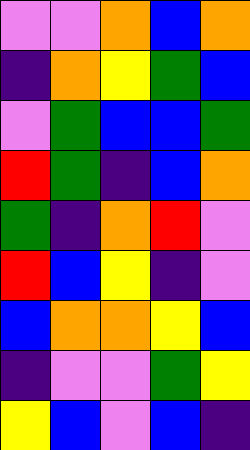[["violet", "violet", "orange", "blue", "orange"], ["indigo", "orange", "yellow", "green", "blue"], ["violet", "green", "blue", "blue", "green"], ["red", "green", "indigo", "blue", "orange"], ["green", "indigo", "orange", "red", "violet"], ["red", "blue", "yellow", "indigo", "violet"], ["blue", "orange", "orange", "yellow", "blue"], ["indigo", "violet", "violet", "green", "yellow"], ["yellow", "blue", "violet", "blue", "indigo"]]